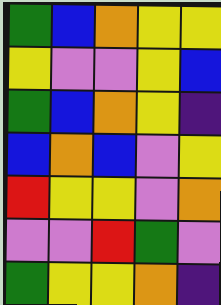[["green", "blue", "orange", "yellow", "yellow"], ["yellow", "violet", "violet", "yellow", "blue"], ["green", "blue", "orange", "yellow", "indigo"], ["blue", "orange", "blue", "violet", "yellow"], ["red", "yellow", "yellow", "violet", "orange"], ["violet", "violet", "red", "green", "violet"], ["green", "yellow", "yellow", "orange", "indigo"]]